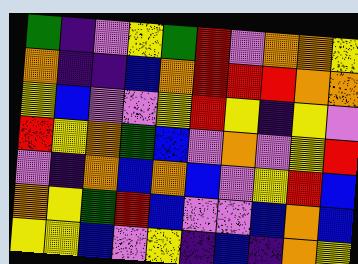[["green", "indigo", "violet", "yellow", "green", "red", "violet", "orange", "orange", "yellow"], ["orange", "indigo", "indigo", "blue", "orange", "red", "red", "red", "orange", "orange"], ["yellow", "blue", "violet", "violet", "yellow", "red", "yellow", "indigo", "yellow", "violet"], ["red", "yellow", "orange", "green", "blue", "violet", "orange", "violet", "yellow", "red"], ["violet", "indigo", "orange", "blue", "orange", "blue", "violet", "yellow", "red", "blue"], ["orange", "yellow", "green", "red", "blue", "violet", "violet", "blue", "orange", "blue"], ["yellow", "yellow", "blue", "violet", "yellow", "indigo", "blue", "indigo", "orange", "yellow"]]